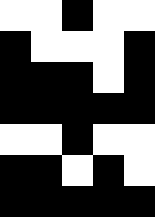[["white", "white", "black", "white", "white"], ["black", "white", "white", "white", "black"], ["black", "black", "black", "white", "black"], ["black", "black", "black", "black", "black"], ["white", "white", "black", "white", "white"], ["black", "black", "white", "black", "white"], ["black", "black", "black", "black", "black"]]